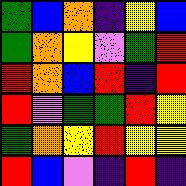[["green", "blue", "orange", "indigo", "yellow", "blue"], ["green", "orange", "yellow", "violet", "green", "red"], ["red", "orange", "blue", "red", "indigo", "red"], ["red", "violet", "green", "green", "red", "yellow"], ["green", "orange", "yellow", "red", "yellow", "yellow"], ["red", "blue", "violet", "indigo", "red", "indigo"]]